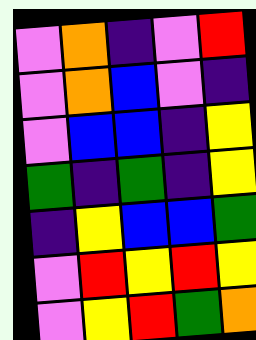[["violet", "orange", "indigo", "violet", "red"], ["violet", "orange", "blue", "violet", "indigo"], ["violet", "blue", "blue", "indigo", "yellow"], ["green", "indigo", "green", "indigo", "yellow"], ["indigo", "yellow", "blue", "blue", "green"], ["violet", "red", "yellow", "red", "yellow"], ["violet", "yellow", "red", "green", "orange"]]